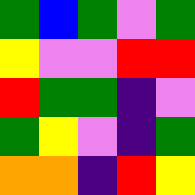[["green", "blue", "green", "violet", "green"], ["yellow", "violet", "violet", "red", "red"], ["red", "green", "green", "indigo", "violet"], ["green", "yellow", "violet", "indigo", "green"], ["orange", "orange", "indigo", "red", "yellow"]]